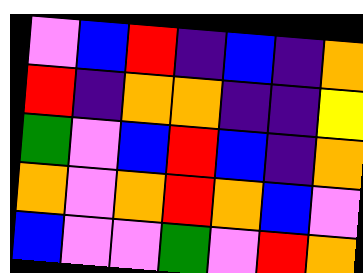[["violet", "blue", "red", "indigo", "blue", "indigo", "orange"], ["red", "indigo", "orange", "orange", "indigo", "indigo", "yellow"], ["green", "violet", "blue", "red", "blue", "indigo", "orange"], ["orange", "violet", "orange", "red", "orange", "blue", "violet"], ["blue", "violet", "violet", "green", "violet", "red", "orange"]]